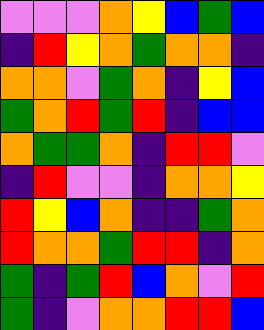[["violet", "violet", "violet", "orange", "yellow", "blue", "green", "blue"], ["indigo", "red", "yellow", "orange", "green", "orange", "orange", "indigo"], ["orange", "orange", "violet", "green", "orange", "indigo", "yellow", "blue"], ["green", "orange", "red", "green", "red", "indigo", "blue", "blue"], ["orange", "green", "green", "orange", "indigo", "red", "red", "violet"], ["indigo", "red", "violet", "violet", "indigo", "orange", "orange", "yellow"], ["red", "yellow", "blue", "orange", "indigo", "indigo", "green", "orange"], ["red", "orange", "orange", "green", "red", "red", "indigo", "orange"], ["green", "indigo", "green", "red", "blue", "orange", "violet", "red"], ["green", "indigo", "violet", "orange", "orange", "red", "red", "blue"]]